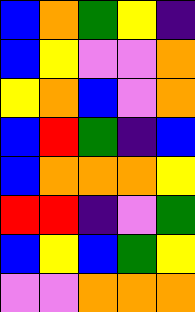[["blue", "orange", "green", "yellow", "indigo"], ["blue", "yellow", "violet", "violet", "orange"], ["yellow", "orange", "blue", "violet", "orange"], ["blue", "red", "green", "indigo", "blue"], ["blue", "orange", "orange", "orange", "yellow"], ["red", "red", "indigo", "violet", "green"], ["blue", "yellow", "blue", "green", "yellow"], ["violet", "violet", "orange", "orange", "orange"]]